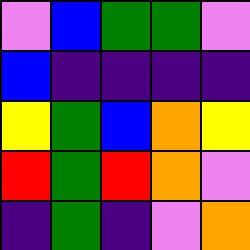[["violet", "blue", "green", "green", "violet"], ["blue", "indigo", "indigo", "indigo", "indigo"], ["yellow", "green", "blue", "orange", "yellow"], ["red", "green", "red", "orange", "violet"], ["indigo", "green", "indigo", "violet", "orange"]]